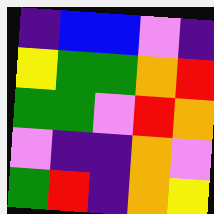[["indigo", "blue", "blue", "violet", "indigo"], ["yellow", "green", "green", "orange", "red"], ["green", "green", "violet", "red", "orange"], ["violet", "indigo", "indigo", "orange", "violet"], ["green", "red", "indigo", "orange", "yellow"]]